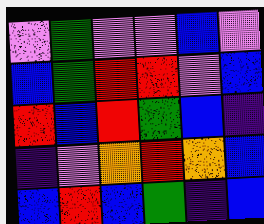[["violet", "green", "violet", "violet", "blue", "violet"], ["blue", "green", "red", "red", "violet", "blue"], ["red", "blue", "red", "green", "blue", "indigo"], ["indigo", "violet", "orange", "red", "orange", "blue"], ["blue", "red", "blue", "green", "indigo", "blue"]]